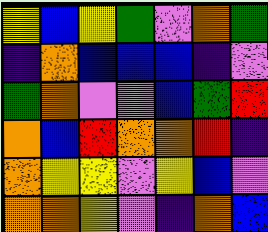[["yellow", "blue", "yellow", "green", "violet", "orange", "green"], ["indigo", "orange", "blue", "blue", "blue", "indigo", "violet"], ["green", "orange", "violet", "violet", "blue", "green", "red"], ["orange", "blue", "red", "orange", "orange", "red", "indigo"], ["orange", "yellow", "yellow", "violet", "yellow", "blue", "violet"], ["orange", "orange", "yellow", "violet", "indigo", "orange", "blue"]]